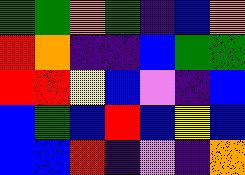[["green", "green", "orange", "green", "indigo", "blue", "orange"], ["red", "orange", "indigo", "indigo", "blue", "green", "green"], ["red", "red", "yellow", "blue", "violet", "indigo", "blue"], ["blue", "green", "blue", "red", "blue", "yellow", "blue"], ["blue", "blue", "red", "indigo", "violet", "indigo", "orange"]]